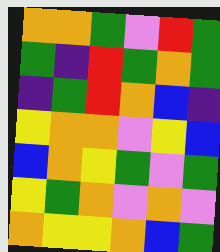[["orange", "orange", "green", "violet", "red", "green"], ["green", "indigo", "red", "green", "orange", "green"], ["indigo", "green", "red", "orange", "blue", "indigo"], ["yellow", "orange", "orange", "violet", "yellow", "blue"], ["blue", "orange", "yellow", "green", "violet", "green"], ["yellow", "green", "orange", "violet", "orange", "violet"], ["orange", "yellow", "yellow", "orange", "blue", "green"]]